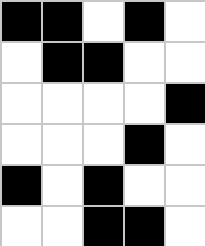[["black", "black", "white", "black", "white"], ["white", "black", "black", "white", "white"], ["white", "white", "white", "white", "black"], ["white", "white", "white", "black", "white"], ["black", "white", "black", "white", "white"], ["white", "white", "black", "black", "white"]]